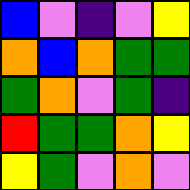[["blue", "violet", "indigo", "violet", "yellow"], ["orange", "blue", "orange", "green", "green"], ["green", "orange", "violet", "green", "indigo"], ["red", "green", "green", "orange", "yellow"], ["yellow", "green", "violet", "orange", "violet"]]